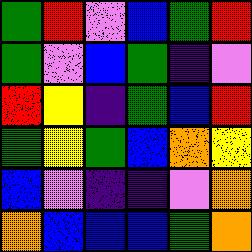[["green", "red", "violet", "blue", "green", "red"], ["green", "violet", "blue", "green", "indigo", "violet"], ["red", "yellow", "indigo", "green", "blue", "red"], ["green", "yellow", "green", "blue", "orange", "yellow"], ["blue", "violet", "indigo", "indigo", "violet", "orange"], ["orange", "blue", "blue", "blue", "green", "orange"]]